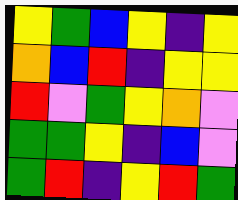[["yellow", "green", "blue", "yellow", "indigo", "yellow"], ["orange", "blue", "red", "indigo", "yellow", "yellow"], ["red", "violet", "green", "yellow", "orange", "violet"], ["green", "green", "yellow", "indigo", "blue", "violet"], ["green", "red", "indigo", "yellow", "red", "green"]]